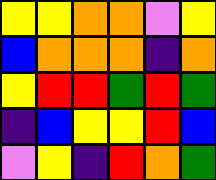[["yellow", "yellow", "orange", "orange", "violet", "yellow"], ["blue", "orange", "orange", "orange", "indigo", "orange"], ["yellow", "red", "red", "green", "red", "green"], ["indigo", "blue", "yellow", "yellow", "red", "blue"], ["violet", "yellow", "indigo", "red", "orange", "green"]]